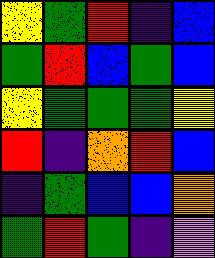[["yellow", "green", "red", "indigo", "blue"], ["green", "red", "blue", "green", "blue"], ["yellow", "green", "green", "green", "yellow"], ["red", "indigo", "orange", "red", "blue"], ["indigo", "green", "blue", "blue", "orange"], ["green", "red", "green", "indigo", "violet"]]